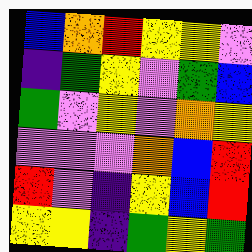[["blue", "orange", "red", "yellow", "yellow", "violet"], ["indigo", "green", "yellow", "violet", "green", "blue"], ["green", "violet", "yellow", "violet", "orange", "yellow"], ["violet", "violet", "violet", "orange", "blue", "red"], ["red", "violet", "indigo", "yellow", "blue", "red"], ["yellow", "yellow", "indigo", "green", "yellow", "green"]]